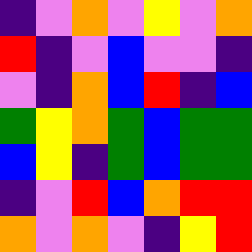[["indigo", "violet", "orange", "violet", "yellow", "violet", "orange"], ["red", "indigo", "violet", "blue", "violet", "violet", "indigo"], ["violet", "indigo", "orange", "blue", "red", "indigo", "blue"], ["green", "yellow", "orange", "green", "blue", "green", "green"], ["blue", "yellow", "indigo", "green", "blue", "green", "green"], ["indigo", "violet", "red", "blue", "orange", "red", "red"], ["orange", "violet", "orange", "violet", "indigo", "yellow", "red"]]